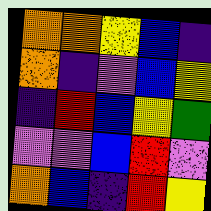[["orange", "orange", "yellow", "blue", "indigo"], ["orange", "indigo", "violet", "blue", "yellow"], ["indigo", "red", "blue", "yellow", "green"], ["violet", "violet", "blue", "red", "violet"], ["orange", "blue", "indigo", "red", "yellow"]]